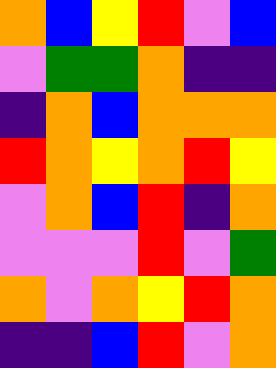[["orange", "blue", "yellow", "red", "violet", "blue"], ["violet", "green", "green", "orange", "indigo", "indigo"], ["indigo", "orange", "blue", "orange", "orange", "orange"], ["red", "orange", "yellow", "orange", "red", "yellow"], ["violet", "orange", "blue", "red", "indigo", "orange"], ["violet", "violet", "violet", "red", "violet", "green"], ["orange", "violet", "orange", "yellow", "red", "orange"], ["indigo", "indigo", "blue", "red", "violet", "orange"]]